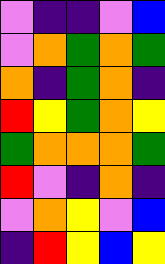[["violet", "indigo", "indigo", "violet", "blue"], ["violet", "orange", "green", "orange", "green"], ["orange", "indigo", "green", "orange", "indigo"], ["red", "yellow", "green", "orange", "yellow"], ["green", "orange", "orange", "orange", "green"], ["red", "violet", "indigo", "orange", "indigo"], ["violet", "orange", "yellow", "violet", "blue"], ["indigo", "red", "yellow", "blue", "yellow"]]